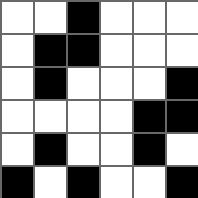[["white", "white", "black", "white", "white", "white"], ["white", "black", "black", "white", "white", "white"], ["white", "black", "white", "white", "white", "black"], ["white", "white", "white", "white", "black", "black"], ["white", "black", "white", "white", "black", "white"], ["black", "white", "black", "white", "white", "black"]]